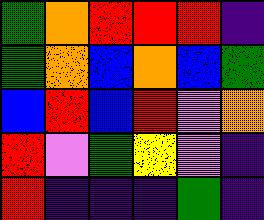[["green", "orange", "red", "red", "red", "indigo"], ["green", "orange", "blue", "orange", "blue", "green"], ["blue", "red", "blue", "red", "violet", "orange"], ["red", "violet", "green", "yellow", "violet", "indigo"], ["red", "indigo", "indigo", "indigo", "green", "indigo"]]